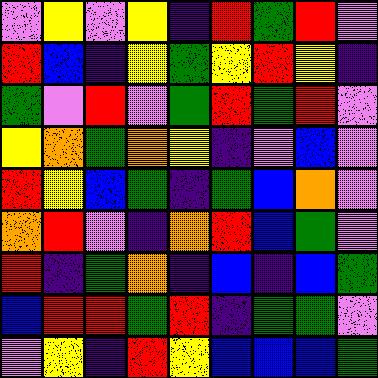[["violet", "yellow", "violet", "yellow", "indigo", "red", "green", "red", "violet"], ["red", "blue", "indigo", "yellow", "green", "yellow", "red", "yellow", "indigo"], ["green", "violet", "red", "violet", "green", "red", "green", "red", "violet"], ["yellow", "orange", "green", "orange", "yellow", "indigo", "violet", "blue", "violet"], ["red", "yellow", "blue", "green", "indigo", "green", "blue", "orange", "violet"], ["orange", "red", "violet", "indigo", "orange", "red", "blue", "green", "violet"], ["red", "indigo", "green", "orange", "indigo", "blue", "indigo", "blue", "green"], ["blue", "red", "red", "green", "red", "indigo", "green", "green", "violet"], ["violet", "yellow", "indigo", "red", "yellow", "blue", "blue", "blue", "green"]]